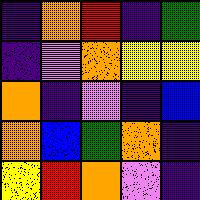[["indigo", "orange", "red", "indigo", "green"], ["indigo", "violet", "orange", "yellow", "yellow"], ["orange", "indigo", "violet", "indigo", "blue"], ["orange", "blue", "green", "orange", "indigo"], ["yellow", "red", "orange", "violet", "indigo"]]